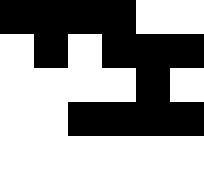[["black", "black", "black", "black", "white", "white"], ["white", "black", "white", "black", "black", "black"], ["white", "white", "white", "white", "black", "white"], ["white", "white", "black", "black", "black", "black"], ["white", "white", "white", "white", "white", "white"]]